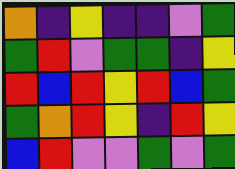[["orange", "indigo", "yellow", "indigo", "indigo", "violet", "green"], ["green", "red", "violet", "green", "green", "indigo", "yellow"], ["red", "blue", "red", "yellow", "red", "blue", "green"], ["green", "orange", "red", "yellow", "indigo", "red", "yellow"], ["blue", "red", "violet", "violet", "green", "violet", "green"]]